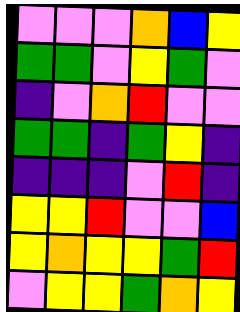[["violet", "violet", "violet", "orange", "blue", "yellow"], ["green", "green", "violet", "yellow", "green", "violet"], ["indigo", "violet", "orange", "red", "violet", "violet"], ["green", "green", "indigo", "green", "yellow", "indigo"], ["indigo", "indigo", "indigo", "violet", "red", "indigo"], ["yellow", "yellow", "red", "violet", "violet", "blue"], ["yellow", "orange", "yellow", "yellow", "green", "red"], ["violet", "yellow", "yellow", "green", "orange", "yellow"]]